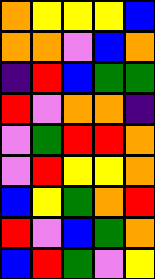[["orange", "yellow", "yellow", "yellow", "blue"], ["orange", "orange", "violet", "blue", "orange"], ["indigo", "red", "blue", "green", "green"], ["red", "violet", "orange", "orange", "indigo"], ["violet", "green", "red", "red", "orange"], ["violet", "red", "yellow", "yellow", "orange"], ["blue", "yellow", "green", "orange", "red"], ["red", "violet", "blue", "green", "orange"], ["blue", "red", "green", "violet", "yellow"]]